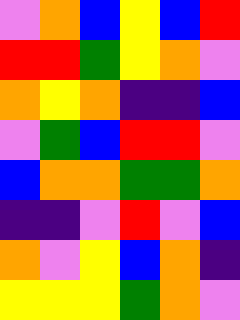[["violet", "orange", "blue", "yellow", "blue", "red"], ["red", "red", "green", "yellow", "orange", "violet"], ["orange", "yellow", "orange", "indigo", "indigo", "blue"], ["violet", "green", "blue", "red", "red", "violet"], ["blue", "orange", "orange", "green", "green", "orange"], ["indigo", "indigo", "violet", "red", "violet", "blue"], ["orange", "violet", "yellow", "blue", "orange", "indigo"], ["yellow", "yellow", "yellow", "green", "orange", "violet"]]